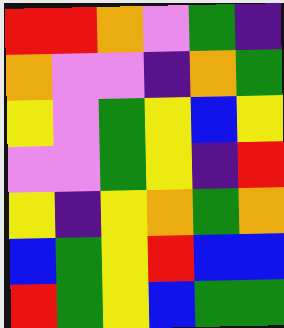[["red", "red", "orange", "violet", "green", "indigo"], ["orange", "violet", "violet", "indigo", "orange", "green"], ["yellow", "violet", "green", "yellow", "blue", "yellow"], ["violet", "violet", "green", "yellow", "indigo", "red"], ["yellow", "indigo", "yellow", "orange", "green", "orange"], ["blue", "green", "yellow", "red", "blue", "blue"], ["red", "green", "yellow", "blue", "green", "green"]]